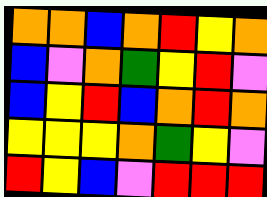[["orange", "orange", "blue", "orange", "red", "yellow", "orange"], ["blue", "violet", "orange", "green", "yellow", "red", "violet"], ["blue", "yellow", "red", "blue", "orange", "red", "orange"], ["yellow", "yellow", "yellow", "orange", "green", "yellow", "violet"], ["red", "yellow", "blue", "violet", "red", "red", "red"]]